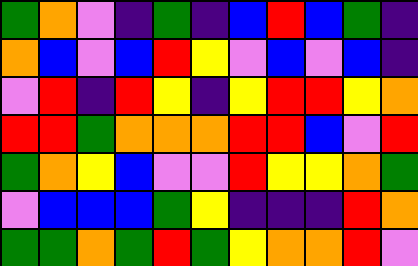[["green", "orange", "violet", "indigo", "green", "indigo", "blue", "red", "blue", "green", "indigo"], ["orange", "blue", "violet", "blue", "red", "yellow", "violet", "blue", "violet", "blue", "indigo"], ["violet", "red", "indigo", "red", "yellow", "indigo", "yellow", "red", "red", "yellow", "orange"], ["red", "red", "green", "orange", "orange", "orange", "red", "red", "blue", "violet", "red"], ["green", "orange", "yellow", "blue", "violet", "violet", "red", "yellow", "yellow", "orange", "green"], ["violet", "blue", "blue", "blue", "green", "yellow", "indigo", "indigo", "indigo", "red", "orange"], ["green", "green", "orange", "green", "red", "green", "yellow", "orange", "orange", "red", "violet"]]